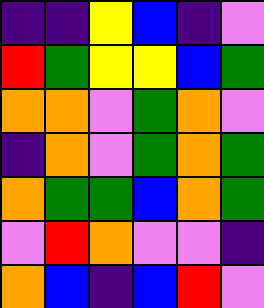[["indigo", "indigo", "yellow", "blue", "indigo", "violet"], ["red", "green", "yellow", "yellow", "blue", "green"], ["orange", "orange", "violet", "green", "orange", "violet"], ["indigo", "orange", "violet", "green", "orange", "green"], ["orange", "green", "green", "blue", "orange", "green"], ["violet", "red", "orange", "violet", "violet", "indigo"], ["orange", "blue", "indigo", "blue", "red", "violet"]]